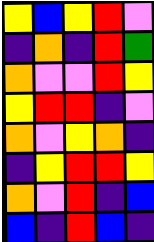[["yellow", "blue", "yellow", "red", "violet"], ["indigo", "orange", "indigo", "red", "green"], ["orange", "violet", "violet", "red", "yellow"], ["yellow", "red", "red", "indigo", "violet"], ["orange", "violet", "yellow", "orange", "indigo"], ["indigo", "yellow", "red", "red", "yellow"], ["orange", "violet", "red", "indigo", "blue"], ["blue", "indigo", "red", "blue", "indigo"]]